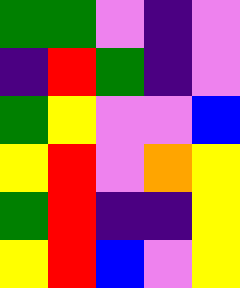[["green", "green", "violet", "indigo", "violet"], ["indigo", "red", "green", "indigo", "violet"], ["green", "yellow", "violet", "violet", "blue"], ["yellow", "red", "violet", "orange", "yellow"], ["green", "red", "indigo", "indigo", "yellow"], ["yellow", "red", "blue", "violet", "yellow"]]